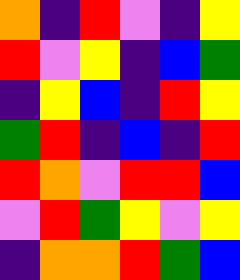[["orange", "indigo", "red", "violet", "indigo", "yellow"], ["red", "violet", "yellow", "indigo", "blue", "green"], ["indigo", "yellow", "blue", "indigo", "red", "yellow"], ["green", "red", "indigo", "blue", "indigo", "red"], ["red", "orange", "violet", "red", "red", "blue"], ["violet", "red", "green", "yellow", "violet", "yellow"], ["indigo", "orange", "orange", "red", "green", "blue"]]